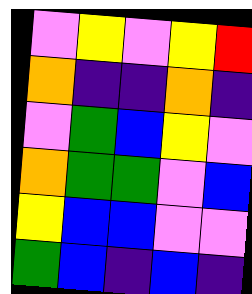[["violet", "yellow", "violet", "yellow", "red"], ["orange", "indigo", "indigo", "orange", "indigo"], ["violet", "green", "blue", "yellow", "violet"], ["orange", "green", "green", "violet", "blue"], ["yellow", "blue", "blue", "violet", "violet"], ["green", "blue", "indigo", "blue", "indigo"]]